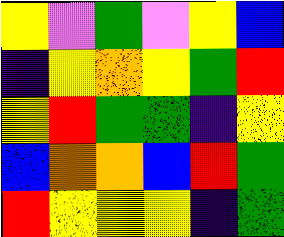[["yellow", "violet", "green", "violet", "yellow", "blue"], ["indigo", "yellow", "orange", "yellow", "green", "red"], ["yellow", "red", "green", "green", "indigo", "yellow"], ["blue", "orange", "orange", "blue", "red", "green"], ["red", "yellow", "yellow", "yellow", "indigo", "green"]]